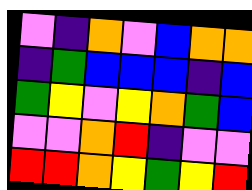[["violet", "indigo", "orange", "violet", "blue", "orange", "orange"], ["indigo", "green", "blue", "blue", "blue", "indigo", "blue"], ["green", "yellow", "violet", "yellow", "orange", "green", "blue"], ["violet", "violet", "orange", "red", "indigo", "violet", "violet"], ["red", "red", "orange", "yellow", "green", "yellow", "red"]]